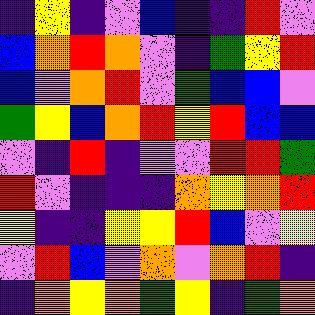[["indigo", "yellow", "indigo", "violet", "blue", "indigo", "indigo", "red", "violet"], ["blue", "orange", "red", "orange", "violet", "indigo", "green", "yellow", "red"], ["blue", "violet", "orange", "red", "violet", "green", "blue", "blue", "violet"], ["green", "yellow", "blue", "orange", "red", "yellow", "red", "blue", "blue"], ["violet", "indigo", "red", "indigo", "violet", "violet", "red", "red", "green"], ["red", "violet", "indigo", "indigo", "indigo", "orange", "yellow", "orange", "red"], ["yellow", "indigo", "indigo", "yellow", "yellow", "red", "blue", "violet", "yellow"], ["violet", "red", "blue", "violet", "orange", "violet", "orange", "red", "indigo"], ["indigo", "orange", "yellow", "orange", "green", "yellow", "indigo", "green", "orange"]]